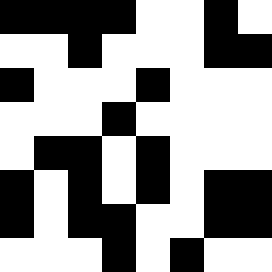[["black", "black", "black", "black", "white", "white", "black", "white"], ["white", "white", "black", "white", "white", "white", "black", "black"], ["black", "white", "white", "white", "black", "white", "white", "white"], ["white", "white", "white", "black", "white", "white", "white", "white"], ["white", "black", "black", "white", "black", "white", "white", "white"], ["black", "white", "black", "white", "black", "white", "black", "black"], ["black", "white", "black", "black", "white", "white", "black", "black"], ["white", "white", "white", "black", "white", "black", "white", "white"]]